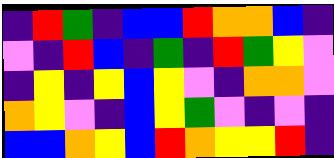[["indigo", "red", "green", "indigo", "blue", "blue", "red", "orange", "orange", "blue", "indigo"], ["violet", "indigo", "red", "blue", "indigo", "green", "indigo", "red", "green", "yellow", "violet"], ["indigo", "yellow", "indigo", "yellow", "blue", "yellow", "violet", "indigo", "orange", "orange", "violet"], ["orange", "yellow", "violet", "indigo", "blue", "yellow", "green", "violet", "indigo", "violet", "indigo"], ["blue", "blue", "orange", "yellow", "blue", "red", "orange", "yellow", "yellow", "red", "indigo"]]